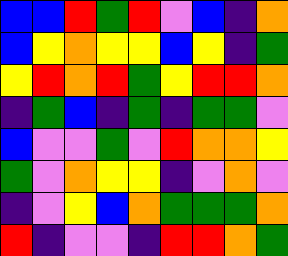[["blue", "blue", "red", "green", "red", "violet", "blue", "indigo", "orange"], ["blue", "yellow", "orange", "yellow", "yellow", "blue", "yellow", "indigo", "green"], ["yellow", "red", "orange", "red", "green", "yellow", "red", "red", "orange"], ["indigo", "green", "blue", "indigo", "green", "indigo", "green", "green", "violet"], ["blue", "violet", "violet", "green", "violet", "red", "orange", "orange", "yellow"], ["green", "violet", "orange", "yellow", "yellow", "indigo", "violet", "orange", "violet"], ["indigo", "violet", "yellow", "blue", "orange", "green", "green", "green", "orange"], ["red", "indigo", "violet", "violet", "indigo", "red", "red", "orange", "green"]]